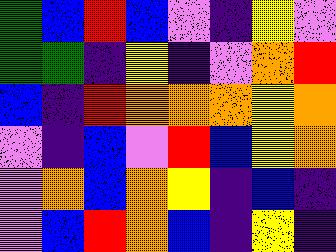[["green", "blue", "red", "blue", "violet", "indigo", "yellow", "violet"], ["green", "green", "indigo", "yellow", "indigo", "violet", "orange", "red"], ["blue", "indigo", "red", "orange", "orange", "orange", "yellow", "orange"], ["violet", "indigo", "blue", "violet", "red", "blue", "yellow", "orange"], ["violet", "orange", "blue", "orange", "yellow", "indigo", "blue", "indigo"], ["violet", "blue", "red", "orange", "blue", "indigo", "yellow", "indigo"]]